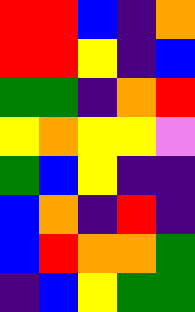[["red", "red", "blue", "indigo", "orange"], ["red", "red", "yellow", "indigo", "blue"], ["green", "green", "indigo", "orange", "red"], ["yellow", "orange", "yellow", "yellow", "violet"], ["green", "blue", "yellow", "indigo", "indigo"], ["blue", "orange", "indigo", "red", "indigo"], ["blue", "red", "orange", "orange", "green"], ["indigo", "blue", "yellow", "green", "green"]]